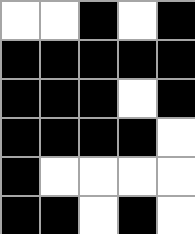[["white", "white", "black", "white", "black"], ["black", "black", "black", "black", "black"], ["black", "black", "black", "white", "black"], ["black", "black", "black", "black", "white"], ["black", "white", "white", "white", "white"], ["black", "black", "white", "black", "white"]]